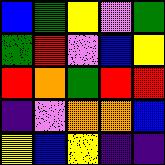[["blue", "green", "yellow", "violet", "green"], ["green", "red", "violet", "blue", "yellow"], ["red", "orange", "green", "red", "red"], ["indigo", "violet", "orange", "orange", "blue"], ["yellow", "blue", "yellow", "indigo", "indigo"]]